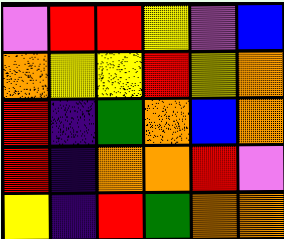[["violet", "red", "red", "yellow", "violet", "blue"], ["orange", "yellow", "yellow", "red", "yellow", "orange"], ["red", "indigo", "green", "orange", "blue", "orange"], ["red", "indigo", "orange", "orange", "red", "violet"], ["yellow", "indigo", "red", "green", "orange", "orange"]]